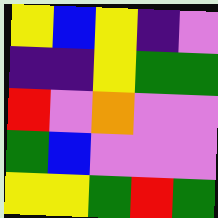[["yellow", "blue", "yellow", "indigo", "violet"], ["indigo", "indigo", "yellow", "green", "green"], ["red", "violet", "orange", "violet", "violet"], ["green", "blue", "violet", "violet", "violet"], ["yellow", "yellow", "green", "red", "green"]]